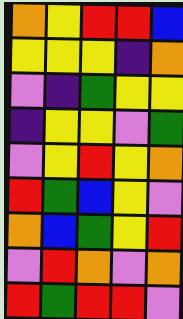[["orange", "yellow", "red", "red", "blue"], ["yellow", "yellow", "yellow", "indigo", "orange"], ["violet", "indigo", "green", "yellow", "yellow"], ["indigo", "yellow", "yellow", "violet", "green"], ["violet", "yellow", "red", "yellow", "orange"], ["red", "green", "blue", "yellow", "violet"], ["orange", "blue", "green", "yellow", "red"], ["violet", "red", "orange", "violet", "orange"], ["red", "green", "red", "red", "violet"]]